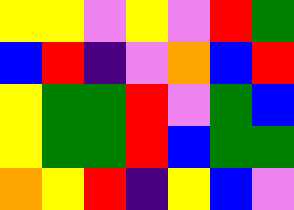[["yellow", "yellow", "violet", "yellow", "violet", "red", "green"], ["blue", "red", "indigo", "violet", "orange", "blue", "red"], ["yellow", "green", "green", "red", "violet", "green", "blue"], ["yellow", "green", "green", "red", "blue", "green", "green"], ["orange", "yellow", "red", "indigo", "yellow", "blue", "violet"]]